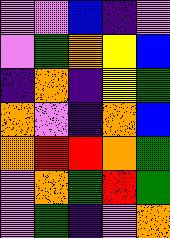[["violet", "violet", "blue", "indigo", "violet"], ["violet", "green", "orange", "yellow", "blue"], ["indigo", "orange", "indigo", "yellow", "green"], ["orange", "violet", "indigo", "orange", "blue"], ["orange", "red", "red", "orange", "green"], ["violet", "orange", "green", "red", "green"], ["violet", "green", "indigo", "violet", "orange"]]